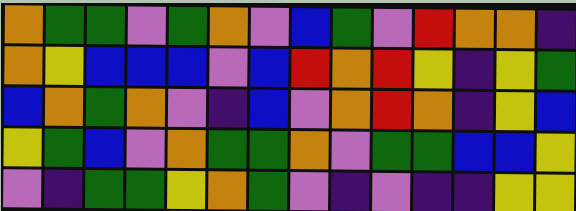[["orange", "green", "green", "violet", "green", "orange", "violet", "blue", "green", "violet", "red", "orange", "orange", "indigo"], ["orange", "yellow", "blue", "blue", "blue", "violet", "blue", "red", "orange", "red", "yellow", "indigo", "yellow", "green"], ["blue", "orange", "green", "orange", "violet", "indigo", "blue", "violet", "orange", "red", "orange", "indigo", "yellow", "blue"], ["yellow", "green", "blue", "violet", "orange", "green", "green", "orange", "violet", "green", "green", "blue", "blue", "yellow"], ["violet", "indigo", "green", "green", "yellow", "orange", "green", "violet", "indigo", "violet", "indigo", "indigo", "yellow", "yellow"]]